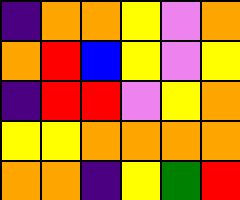[["indigo", "orange", "orange", "yellow", "violet", "orange"], ["orange", "red", "blue", "yellow", "violet", "yellow"], ["indigo", "red", "red", "violet", "yellow", "orange"], ["yellow", "yellow", "orange", "orange", "orange", "orange"], ["orange", "orange", "indigo", "yellow", "green", "red"]]